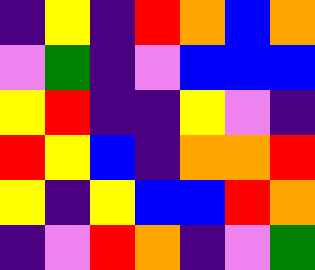[["indigo", "yellow", "indigo", "red", "orange", "blue", "orange"], ["violet", "green", "indigo", "violet", "blue", "blue", "blue"], ["yellow", "red", "indigo", "indigo", "yellow", "violet", "indigo"], ["red", "yellow", "blue", "indigo", "orange", "orange", "red"], ["yellow", "indigo", "yellow", "blue", "blue", "red", "orange"], ["indigo", "violet", "red", "orange", "indigo", "violet", "green"]]